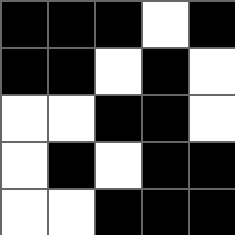[["black", "black", "black", "white", "black"], ["black", "black", "white", "black", "white"], ["white", "white", "black", "black", "white"], ["white", "black", "white", "black", "black"], ["white", "white", "black", "black", "black"]]